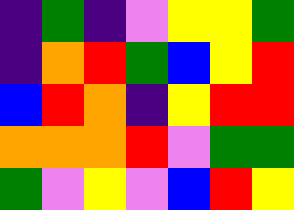[["indigo", "green", "indigo", "violet", "yellow", "yellow", "green"], ["indigo", "orange", "red", "green", "blue", "yellow", "red"], ["blue", "red", "orange", "indigo", "yellow", "red", "red"], ["orange", "orange", "orange", "red", "violet", "green", "green"], ["green", "violet", "yellow", "violet", "blue", "red", "yellow"]]